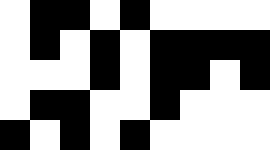[["white", "black", "black", "white", "black", "white", "white", "white", "white"], ["white", "black", "white", "black", "white", "black", "black", "black", "black"], ["white", "white", "white", "black", "white", "black", "black", "white", "black"], ["white", "black", "black", "white", "white", "black", "white", "white", "white"], ["black", "white", "black", "white", "black", "white", "white", "white", "white"]]